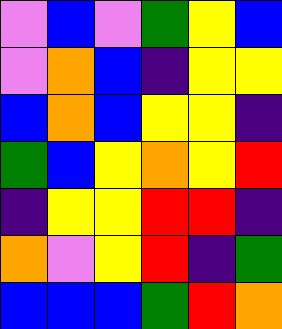[["violet", "blue", "violet", "green", "yellow", "blue"], ["violet", "orange", "blue", "indigo", "yellow", "yellow"], ["blue", "orange", "blue", "yellow", "yellow", "indigo"], ["green", "blue", "yellow", "orange", "yellow", "red"], ["indigo", "yellow", "yellow", "red", "red", "indigo"], ["orange", "violet", "yellow", "red", "indigo", "green"], ["blue", "blue", "blue", "green", "red", "orange"]]